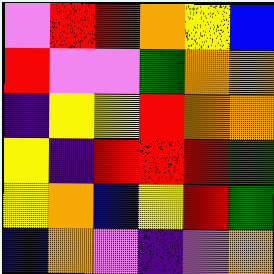[["violet", "red", "red", "orange", "yellow", "blue"], ["red", "violet", "violet", "green", "orange", "orange"], ["indigo", "yellow", "yellow", "red", "orange", "orange"], ["yellow", "indigo", "red", "red", "red", "green"], ["yellow", "orange", "blue", "yellow", "red", "green"], ["blue", "orange", "violet", "indigo", "violet", "orange"]]